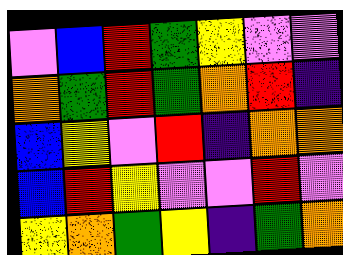[["violet", "blue", "red", "green", "yellow", "violet", "violet"], ["orange", "green", "red", "green", "orange", "red", "indigo"], ["blue", "yellow", "violet", "red", "indigo", "orange", "orange"], ["blue", "red", "yellow", "violet", "violet", "red", "violet"], ["yellow", "orange", "green", "yellow", "indigo", "green", "orange"]]